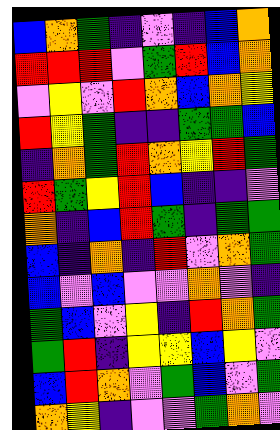[["blue", "orange", "green", "indigo", "violet", "indigo", "blue", "orange"], ["red", "red", "red", "violet", "green", "red", "blue", "orange"], ["violet", "yellow", "violet", "red", "orange", "blue", "orange", "yellow"], ["red", "yellow", "green", "indigo", "indigo", "green", "green", "blue"], ["indigo", "orange", "green", "red", "orange", "yellow", "red", "green"], ["red", "green", "yellow", "red", "blue", "indigo", "indigo", "violet"], ["orange", "indigo", "blue", "red", "green", "indigo", "green", "green"], ["blue", "indigo", "orange", "indigo", "red", "violet", "orange", "green"], ["blue", "violet", "blue", "violet", "violet", "orange", "violet", "indigo"], ["green", "blue", "violet", "yellow", "indigo", "red", "orange", "green"], ["green", "red", "indigo", "yellow", "yellow", "blue", "yellow", "violet"], ["blue", "red", "orange", "violet", "green", "blue", "violet", "green"], ["orange", "yellow", "indigo", "violet", "violet", "green", "orange", "violet"]]